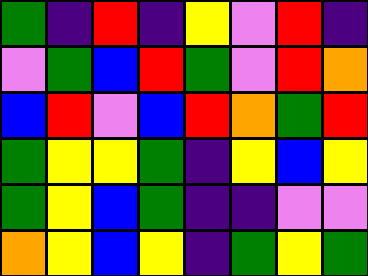[["green", "indigo", "red", "indigo", "yellow", "violet", "red", "indigo"], ["violet", "green", "blue", "red", "green", "violet", "red", "orange"], ["blue", "red", "violet", "blue", "red", "orange", "green", "red"], ["green", "yellow", "yellow", "green", "indigo", "yellow", "blue", "yellow"], ["green", "yellow", "blue", "green", "indigo", "indigo", "violet", "violet"], ["orange", "yellow", "blue", "yellow", "indigo", "green", "yellow", "green"]]